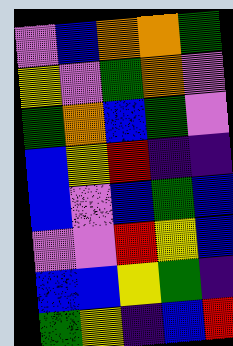[["violet", "blue", "orange", "orange", "green"], ["yellow", "violet", "green", "orange", "violet"], ["green", "orange", "blue", "green", "violet"], ["blue", "yellow", "red", "indigo", "indigo"], ["blue", "violet", "blue", "green", "blue"], ["violet", "violet", "red", "yellow", "blue"], ["blue", "blue", "yellow", "green", "indigo"], ["green", "yellow", "indigo", "blue", "red"]]